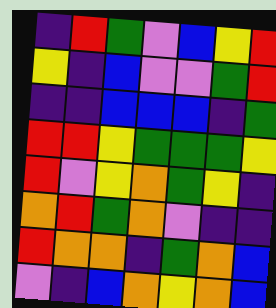[["indigo", "red", "green", "violet", "blue", "yellow", "red"], ["yellow", "indigo", "blue", "violet", "violet", "green", "red"], ["indigo", "indigo", "blue", "blue", "blue", "indigo", "green"], ["red", "red", "yellow", "green", "green", "green", "yellow"], ["red", "violet", "yellow", "orange", "green", "yellow", "indigo"], ["orange", "red", "green", "orange", "violet", "indigo", "indigo"], ["red", "orange", "orange", "indigo", "green", "orange", "blue"], ["violet", "indigo", "blue", "orange", "yellow", "orange", "blue"]]